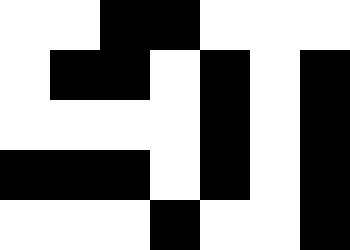[["white", "white", "black", "black", "white", "white", "white"], ["white", "black", "black", "white", "black", "white", "black"], ["white", "white", "white", "white", "black", "white", "black"], ["black", "black", "black", "white", "black", "white", "black"], ["white", "white", "white", "black", "white", "white", "black"]]